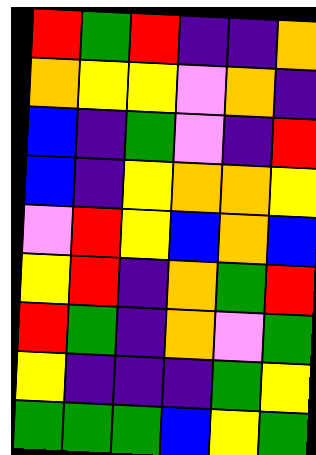[["red", "green", "red", "indigo", "indigo", "orange"], ["orange", "yellow", "yellow", "violet", "orange", "indigo"], ["blue", "indigo", "green", "violet", "indigo", "red"], ["blue", "indigo", "yellow", "orange", "orange", "yellow"], ["violet", "red", "yellow", "blue", "orange", "blue"], ["yellow", "red", "indigo", "orange", "green", "red"], ["red", "green", "indigo", "orange", "violet", "green"], ["yellow", "indigo", "indigo", "indigo", "green", "yellow"], ["green", "green", "green", "blue", "yellow", "green"]]